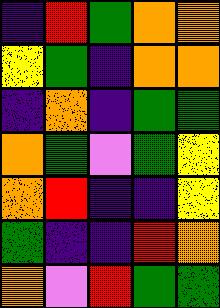[["indigo", "red", "green", "orange", "orange"], ["yellow", "green", "indigo", "orange", "orange"], ["indigo", "orange", "indigo", "green", "green"], ["orange", "green", "violet", "green", "yellow"], ["orange", "red", "indigo", "indigo", "yellow"], ["green", "indigo", "indigo", "red", "orange"], ["orange", "violet", "red", "green", "green"]]